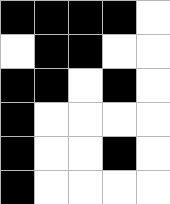[["black", "black", "black", "black", "white"], ["white", "black", "black", "white", "white"], ["black", "black", "white", "black", "white"], ["black", "white", "white", "white", "white"], ["black", "white", "white", "black", "white"], ["black", "white", "white", "white", "white"]]